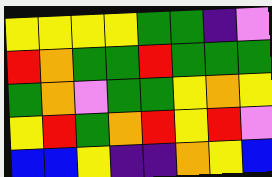[["yellow", "yellow", "yellow", "yellow", "green", "green", "indigo", "violet"], ["red", "orange", "green", "green", "red", "green", "green", "green"], ["green", "orange", "violet", "green", "green", "yellow", "orange", "yellow"], ["yellow", "red", "green", "orange", "red", "yellow", "red", "violet"], ["blue", "blue", "yellow", "indigo", "indigo", "orange", "yellow", "blue"]]